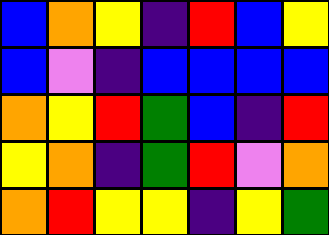[["blue", "orange", "yellow", "indigo", "red", "blue", "yellow"], ["blue", "violet", "indigo", "blue", "blue", "blue", "blue"], ["orange", "yellow", "red", "green", "blue", "indigo", "red"], ["yellow", "orange", "indigo", "green", "red", "violet", "orange"], ["orange", "red", "yellow", "yellow", "indigo", "yellow", "green"]]